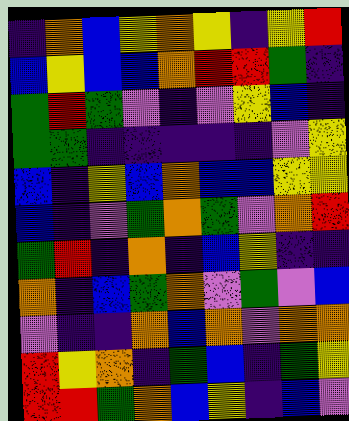[["indigo", "orange", "blue", "yellow", "orange", "yellow", "indigo", "yellow", "red"], ["blue", "yellow", "blue", "blue", "orange", "red", "red", "green", "indigo"], ["green", "red", "green", "violet", "indigo", "violet", "yellow", "blue", "indigo"], ["green", "green", "indigo", "indigo", "indigo", "indigo", "indigo", "violet", "yellow"], ["blue", "indigo", "yellow", "blue", "orange", "blue", "blue", "yellow", "yellow"], ["blue", "indigo", "violet", "green", "orange", "green", "violet", "orange", "red"], ["green", "red", "indigo", "orange", "indigo", "blue", "yellow", "indigo", "indigo"], ["orange", "indigo", "blue", "green", "orange", "violet", "green", "violet", "blue"], ["violet", "indigo", "indigo", "orange", "blue", "orange", "violet", "orange", "orange"], ["red", "yellow", "orange", "indigo", "green", "blue", "indigo", "green", "yellow"], ["red", "red", "green", "orange", "blue", "yellow", "indigo", "blue", "violet"]]